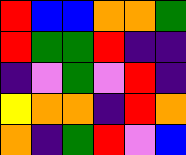[["red", "blue", "blue", "orange", "orange", "green"], ["red", "green", "green", "red", "indigo", "indigo"], ["indigo", "violet", "green", "violet", "red", "indigo"], ["yellow", "orange", "orange", "indigo", "red", "orange"], ["orange", "indigo", "green", "red", "violet", "blue"]]